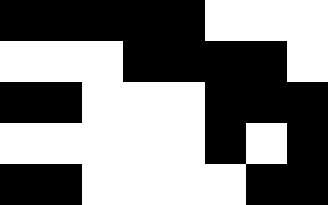[["black", "black", "black", "black", "black", "white", "white", "white"], ["white", "white", "white", "black", "black", "black", "black", "white"], ["black", "black", "white", "white", "white", "black", "black", "black"], ["white", "white", "white", "white", "white", "black", "white", "black"], ["black", "black", "white", "white", "white", "white", "black", "black"]]